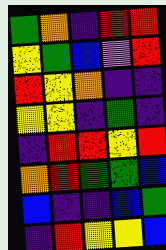[["green", "orange", "indigo", "red", "red"], ["yellow", "green", "blue", "violet", "red"], ["red", "yellow", "orange", "indigo", "indigo"], ["yellow", "yellow", "indigo", "green", "indigo"], ["indigo", "red", "red", "yellow", "red"], ["orange", "red", "green", "green", "blue"], ["blue", "indigo", "indigo", "blue", "green"], ["indigo", "red", "yellow", "yellow", "blue"]]